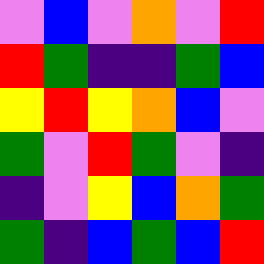[["violet", "blue", "violet", "orange", "violet", "red"], ["red", "green", "indigo", "indigo", "green", "blue"], ["yellow", "red", "yellow", "orange", "blue", "violet"], ["green", "violet", "red", "green", "violet", "indigo"], ["indigo", "violet", "yellow", "blue", "orange", "green"], ["green", "indigo", "blue", "green", "blue", "red"]]